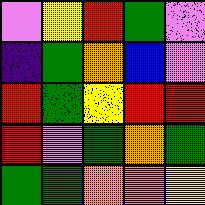[["violet", "yellow", "red", "green", "violet"], ["indigo", "green", "orange", "blue", "violet"], ["red", "green", "yellow", "red", "red"], ["red", "violet", "green", "orange", "green"], ["green", "green", "orange", "orange", "yellow"]]